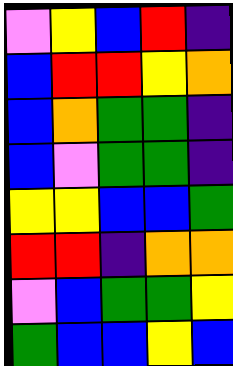[["violet", "yellow", "blue", "red", "indigo"], ["blue", "red", "red", "yellow", "orange"], ["blue", "orange", "green", "green", "indigo"], ["blue", "violet", "green", "green", "indigo"], ["yellow", "yellow", "blue", "blue", "green"], ["red", "red", "indigo", "orange", "orange"], ["violet", "blue", "green", "green", "yellow"], ["green", "blue", "blue", "yellow", "blue"]]